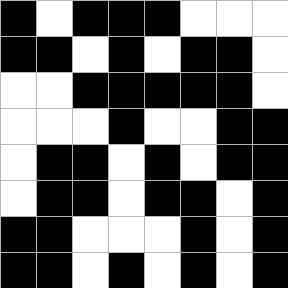[["black", "white", "black", "black", "black", "white", "white", "white"], ["black", "black", "white", "black", "white", "black", "black", "white"], ["white", "white", "black", "black", "black", "black", "black", "white"], ["white", "white", "white", "black", "white", "white", "black", "black"], ["white", "black", "black", "white", "black", "white", "black", "black"], ["white", "black", "black", "white", "black", "black", "white", "black"], ["black", "black", "white", "white", "white", "black", "white", "black"], ["black", "black", "white", "black", "white", "black", "white", "black"]]